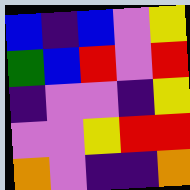[["blue", "indigo", "blue", "violet", "yellow"], ["green", "blue", "red", "violet", "red"], ["indigo", "violet", "violet", "indigo", "yellow"], ["violet", "violet", "yellow", "red", "red"], ["orange", "violet", "indigo", "indigo", "orange"]]